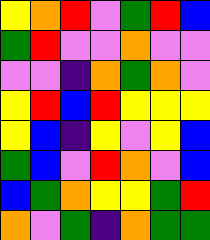[["yellow", "orange", "red", "violet", "green", "red", "blue"], ["green", "red", "violet", "violet", "orange", "violet", "violet"], ["violet", "violet", "indigo", "orange", "green", "orange", "violet"], ["yellow", "red", "blue", "red", "yellow", "yellow", "yellow"], ["yellow", "blue", "indigo", "yellow", "violet", "yellow", "blue"], ["green", "blue", "violet", "red", "orange", "violet", "blue"], ["blue", "green", "orange", "yellow", "yellow", "green", "red"], ["orange", "violet", "green", "indigo", "orange", "green", "green"]]